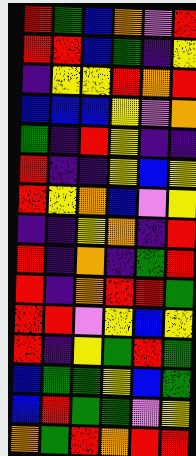[["red", "green", "blue", "orange", "violet", "red"], ["red", "red", "blue", "green", "indigo", "yellow"], ["indigo", "yellow", "yellow", "red", "orange", "red"], ["blue", "blue", "blue", "yellow", "violet", "orange"], ["green", "indigo", "red", "yellow", "indigo", "indigo"], ["red", "indigo", "indigo", "yellow", "blue", "yellow"], ["red", "yellow", "orange", "blue", "violet", "yellow"], ["indigo", "indigo", "yellow", "orange", "indigo", "red"], ["red", "indigo", "orange", "indigo", "green", "red"], ["red", "indigo", "orange", "red", "red", "green"], ["red", "red", "violet", "yellow", "blue", "yellow"], ["red", "indigo", "yellow", "green", "red", "green"], ["blue", "green", "green", "yellow", "blue", "green"], ["blue", "red", "green", "green", "violet", "yellow"], ["orange", "green", "red", "orange", "red", "red"]]